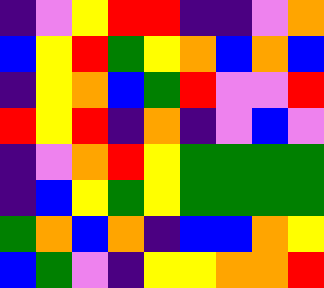[["indigo", "violet", "yellow", "red", "red", "indigo", "indigo", "violet", "orange"], ["blue", "yellow", "red", "green", "yellow", "orange", "blue", "orange", "blue"], ["indigo", "yellow", "orange", "blue", "green", "red", "violet", "violet", "red"], ["red", "yellow", "red", "indigo", "orange", "indigo", "violet", "blue", "violet"], ["indigo", "violet", "orange", "red", "yellow", "green", "green", "green", "green"], ["indigo", "blue", "yellow", "green", "yellow", "green", "green", "green", "green"], ["green", "orange", "blue", "orange", "indigo", "blue", "blue", "orange", "yellow"], ["blue", "green", "violet", "indigo", "yellow", "yellow", "orange", "orange", "red"]]